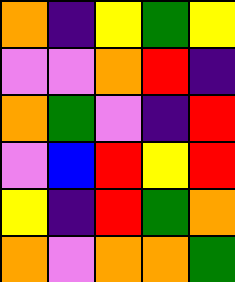[["orange", "indigo", "yellow", "green", "yellow"], ["violet", "violet", "orange", "red", "indigo"], ["orange", "green", "violet", "indigo", "red"], ["violet", "blue", "red", "yellow", "red"], ["yellow", "indigo", "red", "green", "orange"], ["orange", "violet", "orange", "orange", "green"]]